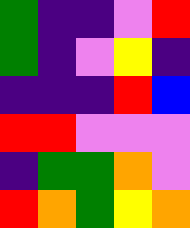[["green", "indigo", "indigo", "violet", "red"], ["green", "indigo", "violet", "yellow", "indigo"], ["indigo", "indigo", "indigo", "red", "blue"], ["red", "red", "violet", "violet", "violet"], ["indigo", "green", "green", "orange", "violet"], ["red", "orange", "green", "yellow", "orange"]]